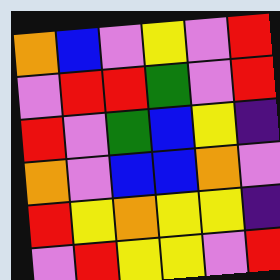[["orange", "blue", "violet", "yellow", "violet", "red"], ["violet", "red", "red", "green", "violet", "red"], ["red", "violet", "green", "blue", "yellow", "indigo"], ["orange", "violet", "blue", "blue", "orange", "violet"], ["red", "yellow", "orange", "yellow", "yellow", "indigo"], ["violet", "red", "yellow", "yellow", "violet", "red"]]